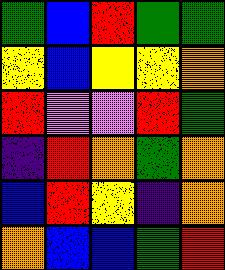[["green", "blue", "red", "green", "green"], ["yellow", "blue", "yellow", "yellow", "orange"], ["red", "violet", "violet", "red", "green"], ["indigo", "red", "orange", "green", "orange"], ["blue", "red", "yellow", "indigo", "orange"], ["orange", "blue", "blue", "green", "red"]]